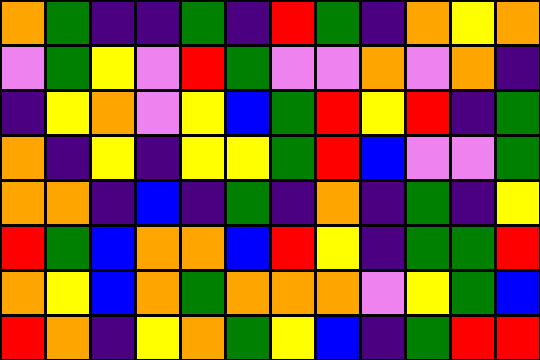[["orange", "green", "indigo", "indigo", "green", "indigo", "red", "green", "indigo", "orange", "yellow", "orange"], ["violet", "green", "yellow", "violet", "red", "green", "violet", "violet", "orange", "violet", "orange", "indigo"], ["indigo", "yellow", "orange", "violet", "yellow", "blue", "green", "red", "yellow", "red", "indigo", "green"], ["orange", "indigo", "yellow", "indigo", "yellow", "yellow", "green", "red", "blue", "violet", "violet", "green"], ["orange", "orange", "indigo", "blue", "indigo", "green", "indigo", "orange", "indigo", "green", "indigo", "yellow"], ["red", "green", "blue", "orange", "orange", "blue", "red", "yellow", "indigo", "green", "green", "red"], ["orange", "yellow", "blue", "orange", "green", "orange", "orange", "orange", "violet", "yellow", "green", "blue"], ["red", "orange", "indigo", "yellow", "orange", "green", "yellow", "blue", "indigo", "green", "red", "red"]]